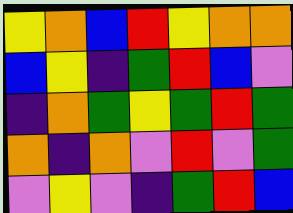[["yellow", "orange", "blue", "red", "yellow", "orange", "orange"], ["blue", "yellow", "indigo", "green", "red", "blue", "violet"], ["indigo", "orange", "green", "yellow", "green", "red", "green"], ["orange", "indigo", "orange", "violet", "red", "violet", "green"], ["violet", "yellow", "violet", "indigo", "green", "red", "blue"]]